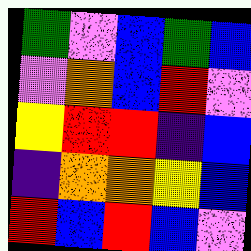[["green", "violet", "blue", "green", "blue"], ["violet", "orange", "blue", "red", "violet"], ["yellow", "red", "red", "indigo", "blue"], ["indigo", "orange", "orange", "yellow", "blue"], ["red", "blue", "red", "blue", "violet"]]